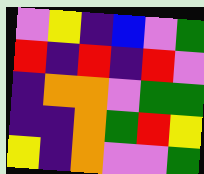[["violet", "yellow", "indigo", "blue", "violet", "green"], ["red", "indigo", "red", "indigo", "red", "violet"], ["indigo", "orange", "orange", "violet", "green", "green"], ["indigo", "indigo", "orange", "green", "red", "yellow"], ["yellow", "indigo", "orange", "violet", "violet", "green"]]